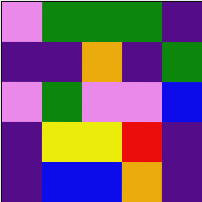[["violet", "green", "green", "green", "indigo"], ["indigo", "indigo", "orange", "indigo", "green"], ["violet", "green", "violet", "violet", "blue"], ["indigo", "yellow", "yellow", "red", "indigo"], ["indigo", "blue", "blue", "orange", "indigo"]]